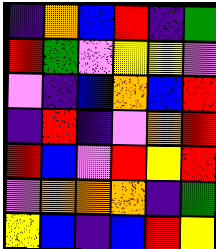[["indigo", "orange", "blue", "red", "indigo", "green"], ["red", "green", "violet", "yellow", "yellow", "violet"], ["violet", "indigo", "blue", "orange", "blue", "red"], ["indigo", "red", "indigo", "violet", "orange", "red"], ["red", "blue", "violet", "red", "yellow", "red"], ["violet", "orange", "orange", "orange", "indigo", "green"], ["yellow", "blue", "indigo", "blue", "red", "yellow"]]